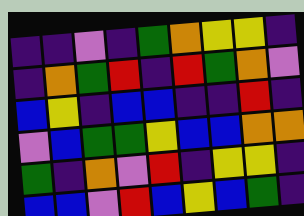[["indigo", "indigo", "violet", "indigo", "green", "orange", "yellow", "yellow", "indigo"], ["indigo", "orange", "green", "red", "indigo", "red", "green", "orange", "violet"], ["blue", "yellow", "indigo", "blue", "blue", "indigo", "indigo", "red", "indigo"], ["violet", "blue", "green", "green", "yellow", "blue", "blue", "orange", "orange"], ["green", "indigo", "orange", "violet", "red", "indigo", "yellow", "yellow", "indigo"], ["blue", "blue", "violet", "red", "blue", "yellow", "blue", "green", "indigo"]]